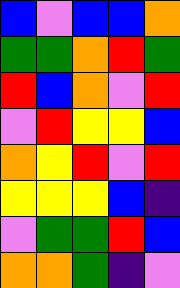[["blue", "violet", "blue", "blue", "orange"], ["green", "green", "orange", "red", "green"], ["red", "blue", "orange", "violet", "red"], ["violet", "red", "yellow", "yellow", "blue"], ["orange", "yellow", "red", "violet", "red"], ["yellow", "yellow", "yellow", "blue", "indigo"], ["violet", "green", "green", "red", "blue"], ["orange", "orange", "green", "indigo", "violet"]]